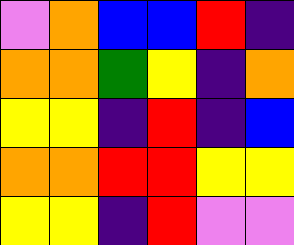[["violet", "orange", "blue", "blue", "red", "indigo"], ["orange", "orange", "green", "yellow", "indigo", "orange"], ["yellow", "yellow", "indigo", "red", "indigo", "blue"], ["orange", "orange", "red", "red", "yellow", "yellow"], ["yellow", "yellow", "indigo", "red", "violet", "violet"]]